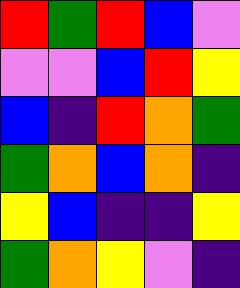[["red", "green", "red", "blue", "violet"], ["violet", "violet", "blue", "red", "yellow"], ["blue", "indigo", "red", "orange", "green"], ["green", "orange", "blue", "orange", "indigo"], ["yellow", "blue", "indigo", "indigo", "yellow"], ["green", "orange", "yellow", "violet", "indigo"]]